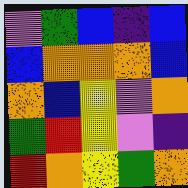[["violet", "green", "blue", "indigo", "blue"], ["blue", "orange", "orange", "orange", "blue"], ["orange", "blue", "yellow", "violet", "orange"], ["green", "red", "yellow", "violet", "indigo"], ["red", "orange", "yellow", "green", "orange"]]